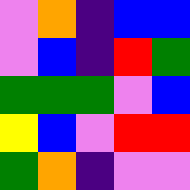[["violet", "orange", "indigo", "blue", "blue"], ["violet", "blue", "indigo", "red", "green"], ["green", "green", "green", "violet", "blue"], ["yellow", "blue", "violet", "red", "red"], ["green", "orange", "indigo", "violet", "violet"]]